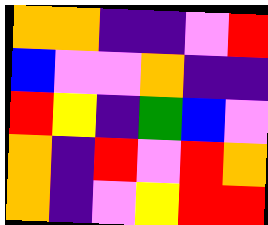[["orange", "orange", "indigo", "indigo", "violet", "red"], ["blue", "violet", "violet", "orange", "indigo", "indigo"], ["red", "yellow", "indigo", "green", "blue", "violet"], ["orange", "indigo", "red", "violet", "red", "orange"], ["orange", "indigo", "violet", "yellow", "red", "red"]]